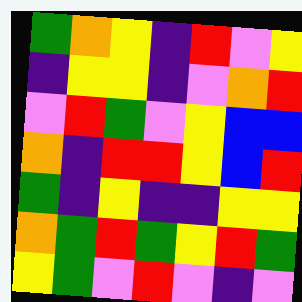[["green", "orange", "yellow", "indigo", "red", "violet", "yellow"], ["indigo", "yellow", "yellow", "indigo", "violet", "orange", "red"], ["violet", "red", "green", "violet", "yellow", "blue", "blue"], ["orange", "indigo", "red", "red", "yellow", "blue", "red"], ["green", "indigo", "yellow", "indigo", "indigo", "yellow", "yellow"], ["orange", "green", "red", "green", "yellow", "red", "green"], ["yellow", "green", "violet", "red", "violet", "indigo", "violet"]]